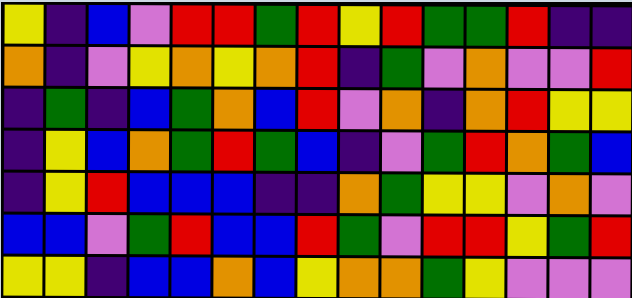[["yellow", "indigo", "blue", "violet", "red", "red", "green", "red", "yellow", "red", "green", "green", "red", "indigo", "indigo"], ["orange", "indigo", "violet", "yellow", "orange", "yellow", "orange", "red", "indigo", "green", "violet", "orange", "violet", "violet", "red"], ["indigo", "green", "indigo", "blue", "green", "orange", "blue", "red", "violet", "orange", "indigo", "orange", "red", "yellow", "yellow"], ["indigo", "yellow", "blue", "orange", "green", "red", "green", "blue", "indigo", "violet", "green", "red", "orange", "green", "blue"], ["indigo", "yellow", "red", "blue", "blue", "blue", "indigo", "indigo", "orange", "green", "yellow", "yellow", "violet", "orange", "violet"], ["blue", "blue", "violet", "green", "red", "blue", "blue", "red", "green", "violet", "red", "red", "yellow", "green", "red"], ["yellow", "yellow", "indigo", "blue", "blue", "orange", "blue", "yellow", "orange", "orange", "green", "yellow", "violet", "violet", "violet"]]